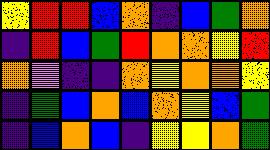[["yellow", "red", "red", "blue", "orange", "indigo", "blue", "green", "orange"], ["indigo", "red", "blue", "green", "red", "orange", "orange", "yellow", "red"], ["orange", "violet", "indigo", "indigo", "orange", "yellow", "orange", "orange", "yellow"], ["indigo", "green", "blue", "orange", "blue", "orange", "yellow", "blue", "green"], ["indigo", "blue", "orange", "blue", "indigo", "yellow", "yellow", "orange", "green"]]